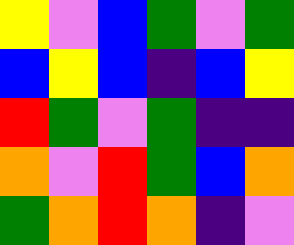[["yellow", "violet", "blue", "green", "violet", "green"], ["blue", "yellow", "blue", "indigo", "blue", "yellow"], ["red", "green", "violet", "green", "indigo", "indigo"], ["orange", "violet", "red", "green", "blue", "orange"], ["green", "orange", "red", "orange", "indigo", "violet"]]